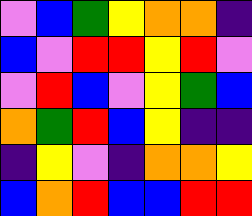[["violet", "blue", "green", "yellow", "orange", "orange", "indigo"], ["blue", "violet", "red", "red", "yellow", "red", "violet"], ["violet", "red", "blue", "violet", "yellow", "green", "blue"], ["orange", "green", "red", "blue", "yellow", "indigo", "indigo"], ["indigo", "yellow", "violet", "indigo", "orange", "orange", "yellow"], ["blue", "orange", "red", "blue", "blue", "red", "red"]]